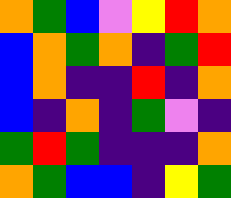[["orange", "green", "blue", "violet", "yellow", "red", "orange"], ["blue", "orange", "green", "orange", "indigo", "green", "red"], ["blue", "orange", "indigo", "indigo", "red", "indigo", "orange"], ["blue", "indigo", "orange", "indigo", "green", "violet", "indigo"], ["green", "red", "green", "indigo", "indigo", "indigo", "orange"], ["orange", "green", "blue", "blue", "indigo", "yellow", "green"]]